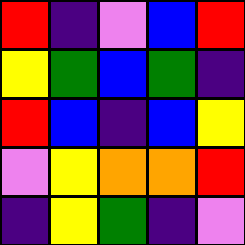[["red", "indigo", "violet", "blue", "red"], ["yellow", "green", "blue", "green", "indigo"], ["red", "blue", "indigo", "blue", "yellow"], ["violet", "yellow", "orange", "orange", "red"], ["indigo", "yellow", "green", "indigo", "violet"]]